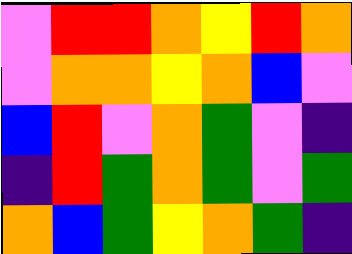[["violet", "red", "red", "orange", "yellow", "red", "orange"], ["violet", "orange", "orange", "yellow", "orange", "blue", "violet"], ["blue", "red", "violet", "orange", "green", "violet", "indigo"], ["indigo", "red", "green", "orange", "green", "violet", "green"], ["orange", "blue", "green", "yellow", "orange", "green", "indigo"]]